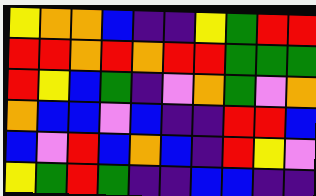[["yellow", "orange", "orange", "blue", "indigo", "indigo", "yellow", "green", "red", "red"], ["red", "red", "orange", "red", "orange", "red", "red", "green", "green", "green"], ["red", "yellow", "blue", "green", "indigo", "violet", "orange", "green", "violet", "orange"], ["orange", "blue", "blue", "violet", "blue", "indigo", "indigo", "red", "red", "blue"], ["blue", "violet", "red", "blue", "orange", "blue", "indigo", "red", "yellow", "violet"], ["yellow", "green", "red", "green", "indigo", "indigo", "blue", "blue", "indigo", "indigo"]]